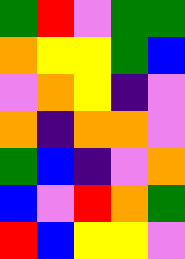[["green", "red", "violet", "green", "green"], ["orange", "yellow", "yellow", "green", "blue"], ["violet", "orange", "yellow", "indigo", "violet"], ["orange", "indigo", "orange", "orange", "violet"], ["green", "blue", "indigo", "violet", "orange"], ["blue", "violet", "red", "orange", "green"], ["red", "blue", "yellow", "yellow", "violet"]]